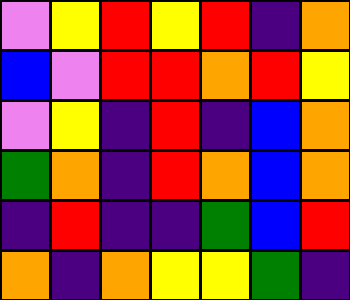[["violet", "yellow", "red", "yellow", "red", "indigo", "orange"], ["blue", "violet", "red", "red", "orange", "red", "yellow"], ["violet", "yellow", "indigo", "red", "indigo", "blue", "orange"], ["green", "orange", "indigo", "red", "orange", "blue", "orange"], ["indigo", "red", "indigo", "indigo", "green", "blue", "red"], ["orange", "indigo", "orange", "yellow", "yellow", "green", "indigo"]]